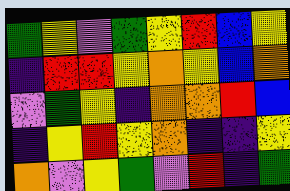[["green", "yellow", "violet", "green", "yellow", "red", "blue", "yellow"], ["indigo", "red", "red", "yellow", "orange", "yellow", "blue", "orange"], ["violet", "green", "yellow", "indigo", "orange", "orange", "red", "blue"], ["indigo", "yellow", "red", "yellow", "orange", "indigo", "indigo", "yellow"], ["orange", "violet", "yellow", "green", "violet", "red", "indigo", "green"]]